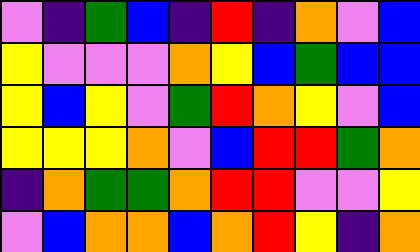[["violet", "indigo", "green", "blue", "indigo", "red", "indigo", "orange", "violet", "blue"], ["yellow", "violet", "violet", "violet", "orange", "yellow", "blue", "green", "blue", "blue"], ["yellow", "blue", "yellow", "violet", "green", "red", "orange", "yellow", "violet", "blue"], ["yellow", "yellow", "yellow", "orange", "violet", "blue", "red", "red", "green", "orange"], ["indigo", "orange", "green", "green", "orange", "red", "red", "violet", "violet", "yellow"], ["violet", "blue", "orange", "orange", "blue", "orange", "red", "yellow", "indigo", "orange"]]